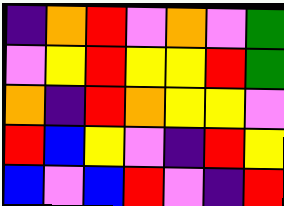[["indigo", "orange", "red", "violet", "orange", "violet", "green"], ["violet", "yellow", "red", "yellow", "yellow", "red", "green"], ["orange", "indigo", "red", "orange", "yellow", "yellow", "violet"], ["red", "blue", "yellow", "violet", "indigo", "red", "yellow"], ["blue", "violet", "blue", "red", "violet", "indigo", "red"]]